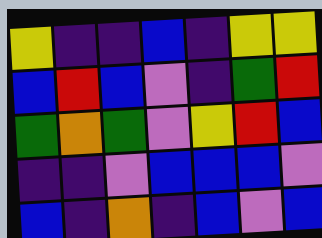[["yellow", "indigo", "indigo", "blue", "indigo", "yellow", "yellow"], ["blue", "red", "blue", "violet", "indigo", "green", "red"], ["green", "orange", "green", "violet", "yellow", "red", "blue"], ["indigo", "indigo", "violet", "blue", "blue", "blue", "violet"], ["blue", "indigo", "orange", "indigo", "blue", "violet", "blue"]]